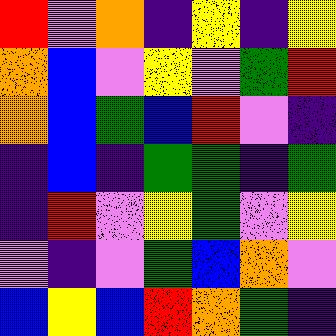[["red", "violet", "orange", "indigo", "yellow", "indigo", "yellow"], ["orange", "blue", "violet", "yellow", "violet", "green", "red"], ["orange", "blue", "green", "blue", "red", "violet", "indigo"], ["indigo", "blue", "indigo", "green", "green", "indigo", "green"], ["indigo", "red", "violet", "yellow", "green", "violet", "yellow"], ["violet", "indigo", "violet", "green", "blue", "orange", "violet"], ["blue", "yellow", "blue", "red", "orange", "green", "indigo"]]